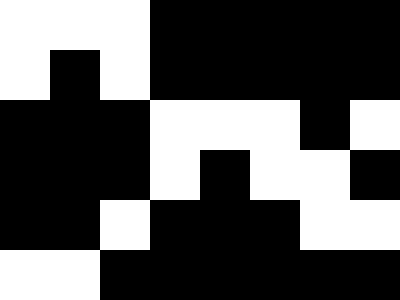[["white", "white", "white", "black", "black", "black", "black", "black"], ["white", "black", "white", "black", "black", "black", "black", "black"], ["black", "black", "black", "white", "white", "white", "black", "white"], ["black", "black", "black", "white", "black", "white", "white", "black"], ["black", "black", "white", "black", "black", "black", "white", "white"], ["white", "white", "black", "black", "black", "black", "black", "black"]]